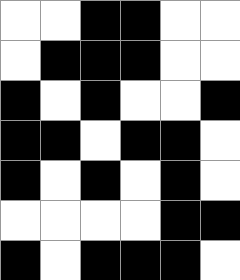[["white", "white", "black", "black", "white", "white"], ["white", "black", "black", "black", "white", "white"], ["black", "white", "black", "white", "white", "black"], ["black", "black", "white", "black", "black", "white"], ["black", "white", "black", "white", "black", "white"], ["white", "white", "white", "white", "black", "black"], ["black", "white", "black", "black", "black", "white"]]